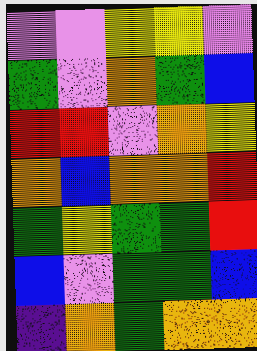[["violet", "violet", "yellow", "yellow", "violet"], ["green", "violet", "orange", "green", "blue"], ["red", "red", "violet", "orange", "yellow"], ["orange", "blue", "orange", "orange", "red"], ["green", "yellow", "green", "green", "red"], ["blue", "violet", "green", "green", "blue"], ["indigo", "orange", "green", "orange", "orange"]]